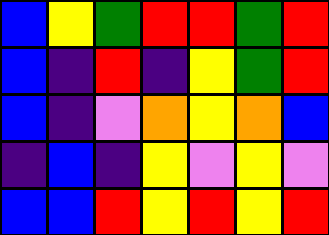[["blue", "yellow", "green", "red", "red", "green", "red"], ["blue", "indigo", "red", "indigo", "yellow", "green", "red"], ["blue", "indigo", "violet", "orange", "yellow", "orange", "blue"], ["indigo", "blue", "indigo", "yellow", "violet", "yellow", "violet"], ["blue", "blue", "red", "yellow", "red", "yellow", "red"]]